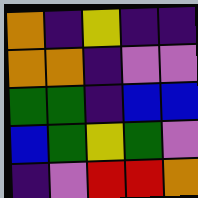[["orange", "indigo", "yellow", "indigo", "indigo"], ["orange", "orange", "indigo", "violet", "violet"], ["green", "green", "indigo", "blue", "blue"], ["blue", "green", "yellow", "green", "violet"], ["indigo", "violet", "red", "red", "orange"]]